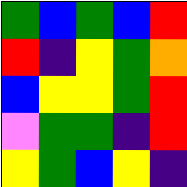[["green", "blue", "green", "blue", "red"], ["red", "indigo", "yellow", "green", "orange"], ["blue", "yellow", "yellow", "green", "red"], ["violet", "green", "green", "indigo", "red"], ["yellow", "green", "blue", "yellow", "indigo"]]